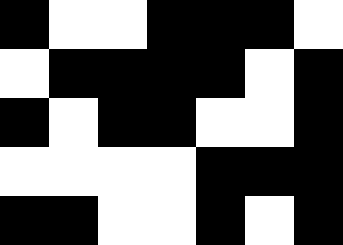[["black", "white", "white", "black", "black", "black", "white"], ["white", "black", "black", "black", "black", "white", "black"], ["black", "white", "black", "black", "white", "white", "black"], ["white", "white", "white", "white", "black", "black", "black"], ["black", "black", "white", "white", "black", "white", "black"]]